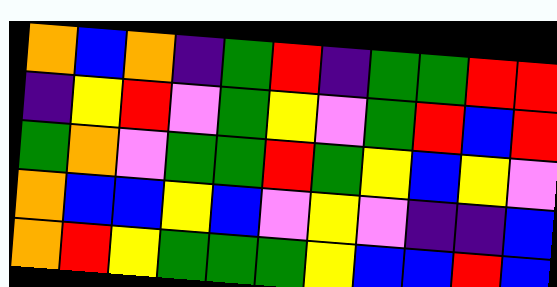[["orange", "blue", "orange", "indigo", "green", "red", "indigo", "green", "green", "red", "red"], ["indigo", "yellow", "red", "violet", "green", "yellow", "violet", "green", "red", "blue", "red"], ["green", "orange", "violet", "green", "green", "red", "green", "yellow", "blue", "yellow", "violet"], ["orange", "blue", "blue", "yellow", "blue", "violet", "yellow", "violet", "indigo", "indigo", "blue"], ["orange", "red", "yellow", "green", "green", "green", "yellow", "blue", "blue", "red", "blue"]]